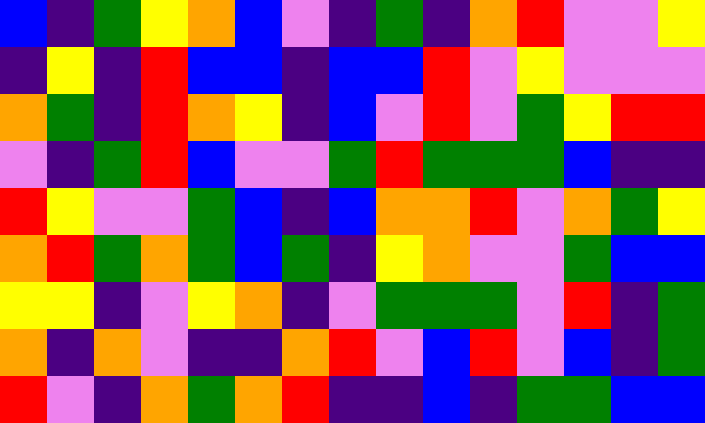[["blue", "indigo", "green", "yellow", "orange", "blue", "violet", "indigo", "green", "indigo", "orange", "red", "violet", "violet", "yellow"], ["indigo", "yellow", "indigo", "red", "blue", "blue", "indigo", "blue", "blue", "red", "violet", "yellow", "violet", "violet", "violet"], ["orange", "green", "indigo", "red", "orange", "yellow", "indigo", "blue", "violet", "red", "violet", "green", "yellow", "red", "red"], ["violet", "indigo", "green", "red", "blue", "violet", "violet", "green", "red", "green", "green", "green", "blue", "indigo", "indigo"], ["red", "yellow", "violet", "violet", "green", "blue", "indigo", "blue", "orange", "orange", "red", "violet", "orange", "green", "yellow"], ["orange", "red", "green", "orange", "green", "blue", "green", "indigo", "yellow", "orange", "violet", "violet", "green", "blue", "blue"], ["yellow", "yellow", "indigo", "violet", "yellow", "orange", "indigo", "violet", "green", "green", "green", "violet", "red", "indigo", "green"], ["orange", "indigo", "orange", "violet", "indigo", "indigo", "orange", "red", "violet", "blue", "red", "violet", "blue", "indigo", "green"], ["red", "violet", "indigo", "orange", "green", "orange", "red", "indigo", "indigo", "blue", "indigo", "green", "green", "blue", "blue"]]